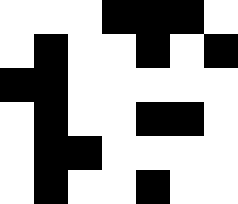[["white", "white", "white", "black", "black", "black", "white"], ["white", "black", "white", "white", "black", "white", "black"], ["black", "black", "white", "white", "white", "white", "white"], ["white", "black", "white", "white", "black", "black", "white"], ["white", "black", "black", "white", "white", "white", "white"], ["white", "black", "white", "white", "black", "white", "white"]]